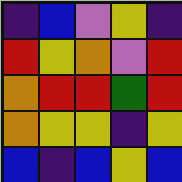[["indigo", "blue", "violet", "yellow", "indigo"], ["red", "yellow", "orange", "violet", "red"], ["orange", "red", "red", "green", "red"], ["orange", "yellow", "yellow", "indigo", "yellow"], ["blue", "indigo", "blue", "yellow", "blue"]]